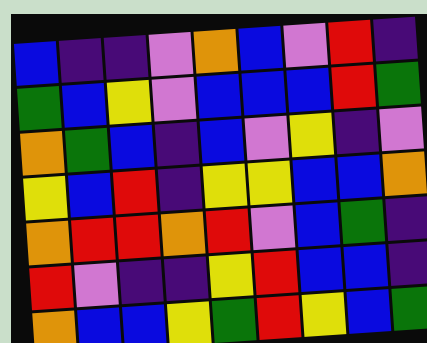[["blue", "indigo", "indigo", "violet", "orange", "blue", "violet", "red", "indigo"], ["green", "blue", "yellow", "violet", "blue", "blue", "blue", "red", "green"], ["orange", "green", "blue", "indigo", "blue", "violet", "yellow", "indigo", "violet"], ["yellow", "blue", "red", "indigo", "yellow", "yellow", "blue", "blue", "orange"], ["orange", "red", "red", "orange", "red", "violet", "blue", "green", "indigo"], ["red", "violet", "indigo", "indigo", "yellow", "red", "blue", "blue", "indigo"], ["orange", "blue", "blue", "yellow", "green", "red", "yellow", "blue", "green"]]